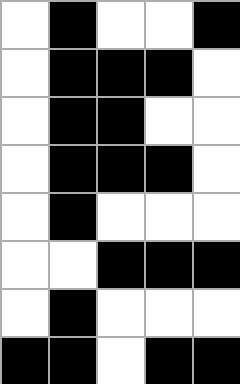[["white", "black", "white", "white", "black"], ["white", "black", "black", "black", "white"], ["white", "black", "black", "white", "white"], ["white", "black", "black", "black", "white"], ["white", "black", "white", "white", "white"], ["white", "white", "black", "black", "black"], ["white", "black", "white", "white", "white"], ["black", "black", "white", "black", "black"]]